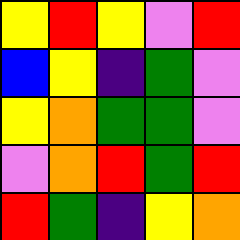[["yellow", "red", "yellow", "violet", "red"], ["blue", "yellow", "indigo", "green", "violet"], ["yellow", "orange", "green", "green", "violet"], ["violet", "orange", "red", "green", "red"], ["red", "green", "indigo", "yellow", "orange"]]